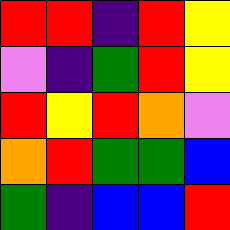[["red", "red", "indigo", "red", "yellow"], ["violet", "indigo", "green", "red", "yellow"], ["red", "yellow", "red", "orange", "violet"], ["orange", "red", "green", "green", "blue"], ["green", "indigo", "blue", "blue", "red"]]